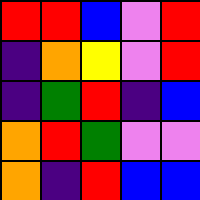[["red", "red", "blue", "violet", "red"], ["indigo", "orange", "yellow", "violet", "red"], ["indigo", "green", "red", "indigo", "blue"], ["orange", "red", "green", "violet", "violet"], ["orange", "indigo", "red", "blue", "blue"]]